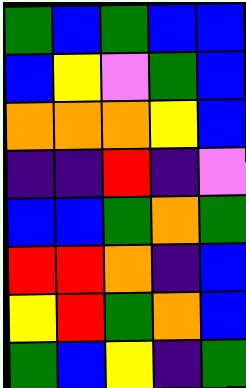[["green", "blue", "green", "blue", "blue"], ["blue", "yellow", "violet", "green", "blue"], ["orange", "orange", "orange", "yellow", "blue"], ["indigo", "indigo", "red", "indigo", "violet"], ["blue", "blue", "green", "orange", "green"], ["red", "red", "orange", "indigo", "blue"], ["yellow", "red", "green", "orange", "blue"], ["green", "blue", "yellow", "indigo", "green"]]